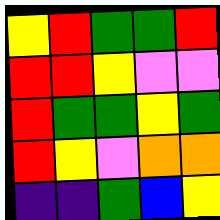[["yellow", "red", "green", "green", "red"], ["red", "red", "yellow", "violet", "violet"], ["red", "green", "green", "yellow", "green"], ["red", "yellow", "violet", "orange", "orange"], ["indigo", "indigo", "green", "blue", "yellow"]]